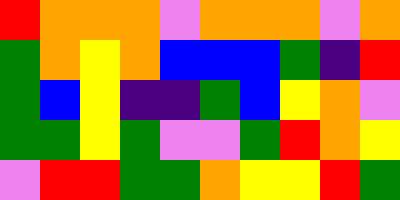[["red", "orange", "orange", "orange", "violet", "orange", "orange", "orange", "violet", "orange"], ["green", "orange", "yellow", "orange", "blue", "blue", "blue", "green", "indigo", "red"], ["green", "blue", "yellow", "indigo", "indigo", "green", "blue", "yellow", "orange", "violet"], ["green", "green", "yellow", "green", "violet", "violet", "green", "red", "orange", "yellow"], ["violet", "red", "red", "green", "green", "orange", "yellow", "yellow", "red", "green"]]